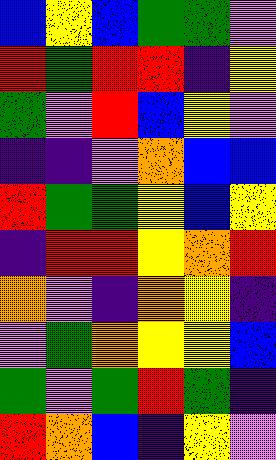[["blue", "yellow", "blue", "green", "green", "violet"], ["red", "green", "red", "red", "indigo", "yellow"], ["green", "violet", "red", "blue", "yellow", "violet"], ["indigo", "indigo", "violet", "orange", "blue", "blue"], ["red", "green", "green", "yellow", "blue", "yellow"], ["indigo", "red", "red", "yellow", "orange", "red"], ["orange", "violet", "indigo", "orange", "yellow", "indigo"], ["violet", "green", "orange", "yellow", "yellow", "blue"], ["green", "violet", "green", "red", "green", "indigo"], ["red", "orange", "blue", "indigo", "yellow", "violet"]]